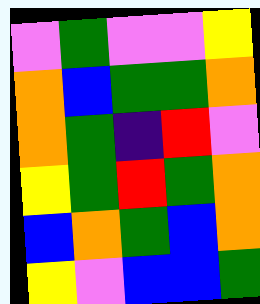[["violet", "green", "violet", "violet", "yellow"], ["orange", "blue", "green", "green", "orange"], ["orange", "green", "indigo", "red", "violet"], ["yellow", "green", "red", "green", "orange"], ["blue", "orange", "green", "blue", "orange"], ["yellow", "violet", "blue", "blue", "green"]]